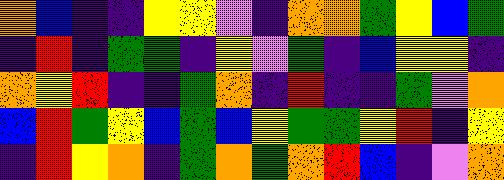[["orange", "blue", "indigo", "indigo", "yellow", "yellow", "violet", "indigo", "orange", "orange", "green", "yellow", "blue", "green"], ["indigo", "red", "indigo", "green", "green", "indigo", "yellow", "violet", "green", "indigo", "blue", "yellow", "yellow", "indigo"], ["orange", "yellow", "red", "indigo", "indigo", "green", "orange", "indigo", "red", "indigo", "indigo", "green", "violet", "orange"], ["blue", "red", "green", "yellow", "blue", "green", "blue", "yellow", "green", "green", "yellow", "red", "indigo", "yellow"], ["indigo", "red", "yellow", "orange", "indigo", "green", "orange", "green", "orange", "red", "blue", "indigo", "violet", "orange"]]